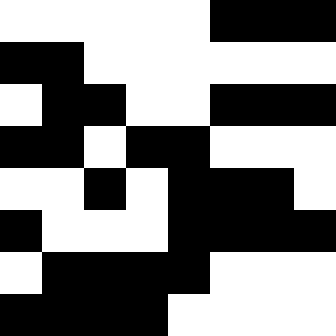[["white", "white", "white", "white", "white", "black", "black", "black"], ["black", "black", "white", "white", "white", "white", "white", "white"], ["white", "black", "black", "white", "white", "black", "black", "black"], ["black", "black", "white", "black", "black", "white", "white", "white"], ["white", "white", "black", "white", "black", "black", "black", "white"], ["black", "white", "white", "white", "black", "black", "black", "black"], ["white", "black", "black", "black", "black", "white", "white", "white"], ["black", "black", "black", "black", "white", "white", "white", "white"]]